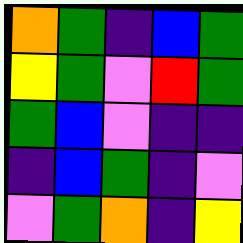[["orange", "green", "indigo", "blue", "green"], ["yellow", "green", "violet", "red", "green"], ["green", "blue", "violet", "indigo", "indigo"], ["indigo", "blue", "green", "indigo", "violet"], ["violet", "green", "orange", "indigo", "yellow"]]